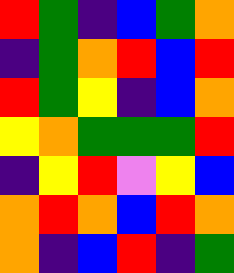[["red", "green", "indigo", "blue", "green", "orange"], ["indigo", "green", "orange", "red", "blue", "red"], ["red", "green", "yellow", "indigo", "blue", "orange"], ["yellow", "orange", "green", "green", "green", "red"], ["indigo", "yellow", "red", "violet", "yellow", "blue"], ["orange", "red", "orange", "blue", "red", "orange"], ["orange", "indigo", "blue", "red", "indigo", "green"]]